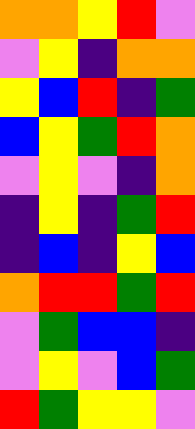[["orange", "orange", "yellow", "red", "violet"], ["violet", "yellow", "indigo", "orange", "orange"], ["yellow", "blue", "red", "indigo", "green"], ["blue", "yellow", "green", "red", "orange"], ["violet", "yellow", "violet", "indigo", "orange"], ["indigo", "yellow", "indigo", "green", "red"], ["indigo", "blue", "indigo", "yellow", "blue"], ["orange", "red", "red", "green", "red"], ["violet", "green", "blue", "blue", "indigo"], ["violet", "yellow", "violet", "blue", "green"], ["red", "green", "yellow", "yellow", "violet"]]